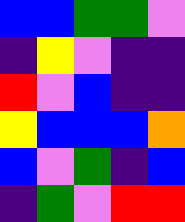[["blue", "blue", "green", "green", "violet"], ["indigo", "yellow", "violet", "indigo", "indigo"], ["red", "violet", "blue", "indigo", "indigo"], ["yellow", "blue", "blue", "blue", "orange"], ["blue", "violet", "green", "indigo", "blue"], ["indigo", "green", "violet", "red", "red"]]